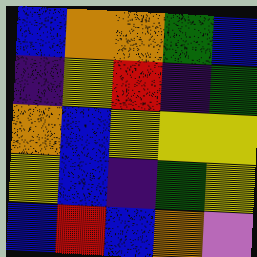[["blue", "orange", "orange", "green", "blue"], ["indigo", "yellow", "red", "indigo", "green"], ["orange", "blue", "yellow", "yellow", "yellow"], ["yellow", "blue", "indigo", "green", "yellow"], ["blue", "red", "blue", "orange", "violet"]]